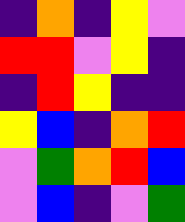[["indigo", "orange", "indigo", "yellow", "violet"], ["red", "red", "violet", "yellow", "indigo"], ["indigo", "red", "yellow", "indigo", "indigo"], ["yellow", "blue", "indigo", "orange", "red"], ["violet", "green", "orange", "red", "blue"], ["violet", "blue", "indigo", "violet", "green"]]